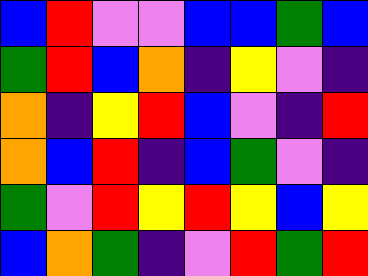[["blue", "red", "violet", "violet", "blue", "blue", "green", "blue"], ["green", "red", "blue", "orange", "indigo", "yellow", "violet", "indigo"], ["orange", "indigo", "yellow", "red", "blue", "violet", "indigo", "red"], ["orange", "blue", "red", "indigo", "blue", "green", "violet", "indigo"], ["green", "violet", "red", "yellow", "red", "yellow", "blue", "yellow"], ["blue", "orange", "green", "indigo", "violet", "red", "green", "red"]]